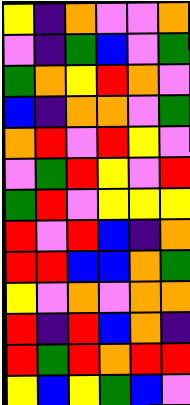[["yellow", "indigo", "orange", "violet", "violet", "orange"], ["violet", "indigo", "green", "blue", "violet", "green"], ["green", "orange", "yellow", "red", "orange", "violet"], ["blue", "indigo", "orange", "orange", "violet", "green"], ["orange", "red", "violet", "red", "yellow", "violet"], ["violet", "green", "red", "yellow", "violet", "red"], ["green", "red", "violet", "yellow", "yellow", "yellow"], ["red", "violet", "red", "blue", "indigo", "orange"], ["red", "red", "blue", "blue", "orange", "green"], ["yellow", "violet", "orange", "violet", "orange", "orange"], ["red", "indigo", "red", "blue", "orange", "indigo"], ["red", "green", "red", "orange", "red", "red"], ["yellow", "blue", "yellow", "green", "blue", "violet"]]